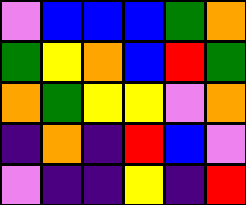[["violet", "blue", "blue", "blue", "green", "orange"], ["green", "yellow", "orange", "blue", "red", "green"], ["orange", "green", "yellow", "yellow", "violet", "orange"], ["indigo", "orange", "indigo", "red", "blue", "violet"], ["violet", "indigo", "indigo", "yellow", "indigo", "red"]]